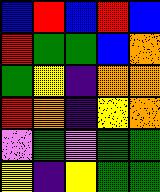[["blue", "red", "blue", "red", "blue"], ["red", "green", "green", "blue", "orange"], ["green", "yellow", "indigo", "orange", "orange"], ["red", "orange", "indigo", "yellow", "orange"], ["violet", "green", "violet", "green", "green"], ["yellow", "indigo", "yellow", "green", "green"]]